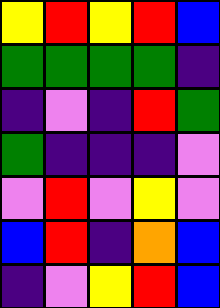[["yellow", "red", "yellow", "red", "blue"], ["green", "green", "green", "green", "indigo"], ["indigo", "violet", "indigo", "red", "green"], ["green", "indigo", "indigo", "indigo", "violet"], ["violet", "red", "violet", "yellow", "violet"], ["blue", "red", "indigo", "orange", "blue"], ["indigo", "violet", "yellow", "red", "blue"]]